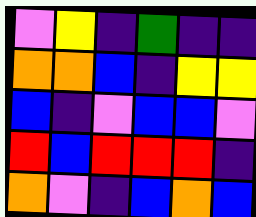[["violet", "yellow", "indigo", "green", "indigo", "indigo"], ["orange", "orange", "blue", "indigo", "yellow", "yellow"], ["blue", "indigo", "violet", "blue", "blue", "violet"], ["red", "blue", "red", "red", "red", "indigo"], ["orange", "violet", "indigo", "blue", "orange", "blue"]]